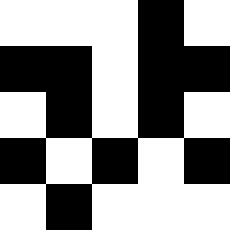[["white", "white", "white", "black", "white"], ["black", "black", "white", "black", "black"], ["white", "black", "white", "black", "white"], ["black", "white", "black", "white", "black"], ["white", "black", "white", "white", "white"]]